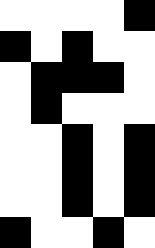[["white", "white", "white", "white", "black"], ["black", "white", "black", "white", "white"], ["white", "black", "black", "black", "white"], ["white", "black", "white", "white", "white"], ["white", "white", "black", "white", "black"], ["white", "white", "black", "white", "black"], ["white", "white", "black", "white", "black"], ["black", "white", "white", "black", "white"]]